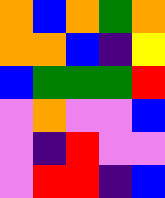[["orange", "blue", "orange", "green", "orange"], ["orange", "orange", "blue", "indigo", "yellow"], ["blue", "green", "green", "green", "red"], ["violet", "orange", "violet", "violet", "blue"], ["violet", "indigo", "red", "violet", "violet"], ["violet", "red", "red", "indigo", "blue"]]